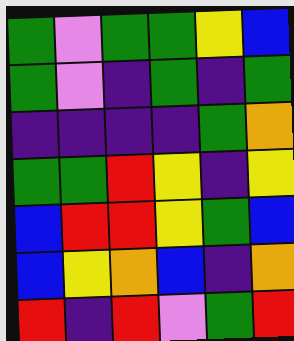[["green", "violet", "green", "green", "yellow", "blue"], ["green", "violet", "indigo", "green", "indigo", "green"], ["indigo", "indigo", "indigo", "indigo", "green", "orange"], ["green", "green", "red", "yellow", "indigo", "yellow"], ["blue", "red", "red", "yellow", "green", "blue"], ["blue", "yellow", "orange", "blue", "indigo", "orange"], ["red", "indigo", "red", "violet", "green", "red"]]